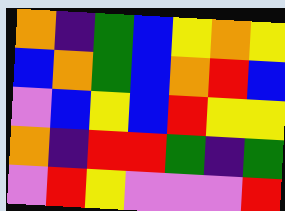[["orange", "indigo", "green", "blue", "yellow", "orange", "yellow"], ["blue", "orange", "green", "blue", "orange", "red", "blue"], ["violet", "blue", "yellow", "blue", "red", "yellow", "yellow"], ["orange", "indigo", "red", "red", "green", "indigo", "green"], ["violet", "red", "yellow", "violet", "violet", "violet", "red"]]